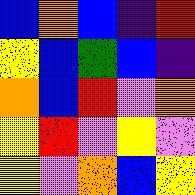[["blue", "orange", "blue", "indigo", "red"], ["yellow", "blue", "green", "blue", "indigo"], ["orange", "blue", "red", "violet", "orange"], ["yellow", "red", "violet", "yellow", "violet"], ["yellow", "violet", "orange", "blue", "yellow"]]